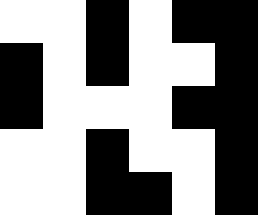[["white", "white", "black", "white", "black", "black"], ["black", "white", "black", "white", "white", "black"], ["black", "white", "white", "white", "black", "black"], ["white", "white", "black", "white", "white", "black"], ["white", "white", "black", "black", "white", "black"]]